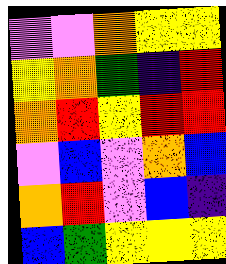[["violet", "violet", "orange", "yellow", "yellow"], ["yellow", "orange", "green", "indigo", "red"], ["orange", "red", "yellow", "red", "red"], ["violet", "blue", "violet", "orange", "blue"], ["orange", "red", "violet", "blue", "indigo"], ["blue", "green", "yellow", "yellow", "yellow"]]